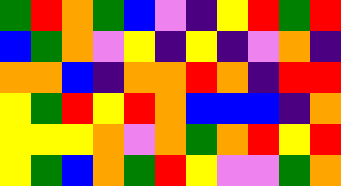[["green", "red", "orange", "green", "blue", "violet", "indigo", "yellow", "red", "green", "red"], ["blue", "green", "orange", "violet", "yellow", "indigo", "yellow", "indigo", "violet", "orange", "indigo"], ["orange", "orange", "blue", "indigo", "orange", "orange", "red", "orange", "indigo", "red", "red"], ["yellow", "green", "red", "yellow", "red", "orange", "blue", "blue", "blue", "indigo", "orange"], ["yellow", "yellow", "yellow", "orange", "violet", "orange", "green", "orange", "red", "yellow", "red"], ["yellow", "green", "blue", "orange", "green", "red", "yellow", "violet", "violet", "green", "orange"]]